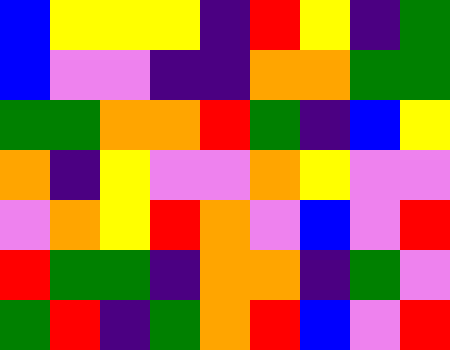[["blue", "yellow", "yellow", "yellow", "indigo", "red", "yellow", "indigo", "green"], ["blue", "violet", "violet", "indigo", "indigo", "orange", "orange", "green", "green"], ["green", "green", "orange", "orange", "red", "green", "indigo", "blue", "yellow"], ["orange", "indigo", "yellow", "violet", "violet", "orange", "yellow", "violet", "violet"], ["violet", "orange", "yellow", "red", "orange", "violet", "blue", "violet", "red"], ["red", "green", "green", "indigo", "orange", "orange", "indigo", "green", "violet"], ["green", "red", "indigo", "green", "orange", "red", "blue", "violet", "red"]]